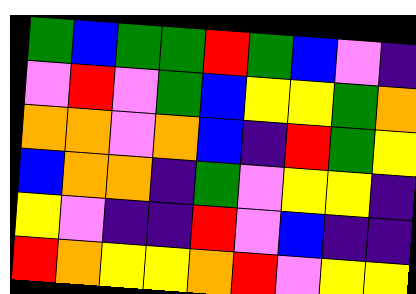[["green", "blue", "green", "green", "red", "green", "blue", "violet", "indigo"], ["violet", "red", "violet", "green", "blue", "yellow", "yellow", "green", "orange"], ["orange", "orange", "violet", "orange", "blue", "indigo", "red", "green", "yellow"], ["blue", "orange", "orange", "indigo", "green", "violet", "yellow", "yellow", "indigo"], ["yellow", "violet", "indigo", "indigo", "red", "violet", "blue", "indigo", "indigo"], ["red", "orange", "yellow", "yellow", "orange", "red", "violet", "yellow", "yellow"]]